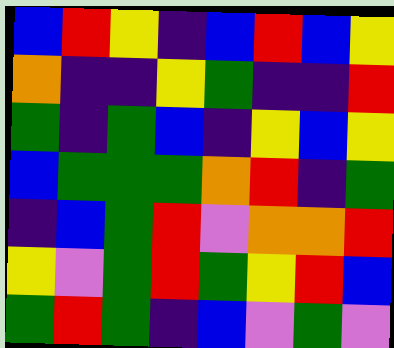[["blue", "red", "yellow", "indigo", "blue", "red", "blue", "yellow"], ["orange", "indigo", "indigo", "yellow", "green", "indigo", "indigo", "red"], ["green", "indigo", "green", "blue", "indigo", "yellow", "blue", "yellow"], ["blue", "green", "green", "green", "orange", "red", "indigo", "green"], ["indigo", "blue", "green", "red", "violet", "orange", "orange", "red"], ["yellow", "violet", "green", "red", "green", "yellow", "red", "blue"], ["green", "red", "green", "indigo", "blue", "violet", "green", "violet"]]